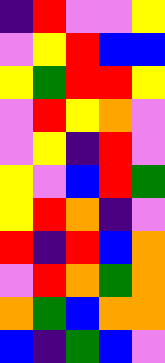[["indigo", "red", "violet", "violet", "yellow"], ["violet", "yellow", "red", "blue", "blue"], ["yellow", "green", "red", "red", "yellow"], ["violet", "red", "yellow", "orange", "violet"], ["violet", "yellow", "indigo", "red", "violet"], ["yellow", "violet", "blue", "red", "green"], ["yellow", "red", "orange", "indigo", "violet"], ["red", "indigo", "red", "blue", "orange"], ["violet", "red", "orange", "green", "orange"], ["orange", "green", "blue", "orange", "orange"], ["blue", "indigo", "green", "blue", "violet"]]